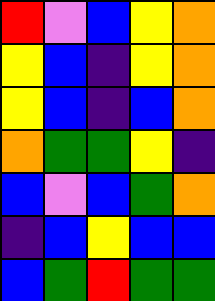[["red", "violet", "blue", "yellow", "orange"], ["yellow", "blue", "indigo", "yellow", "orange"], ["yellow", "blue", "indigo", "blue", "orange"], ["orange", "green", "green", "yellow", "indigo"], ["blue", "violet", "blue", "green", "orange"], ["indigo", "blue", "yellow", "blue", "blue"], ["blue", "green", "red", "green", "green"]]